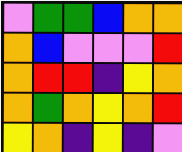[["violet", "green", "green", "blue", "orange", "orange"], ["orange", "blue", "violet", "violet", "violet", "red"], ["orange", "red", "red", "indigo", "yellow", "orange"], ["orange", "green", "orange", "yellow", "orange", "red"], ["yellow", "orange", "indigo", "yellow", "indigo", "violet"]]